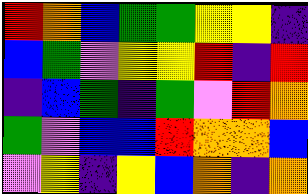[["red", "orange", "blue", "green", "green", "yellow", "yellow", "indigo"], ["blue", "green", "violet", "yellow", "yellow", "red", "indigo", "red"], ["indigo", "blue", "green", "indigo", "green", "violet", "red", "orange"], ["green", "violet", "blue", "blue", "red", "orange", "orange", "blue"], ["violet", "yellow", "indigo", "yellow", "blue", "orange", "indigo", "orange"]]